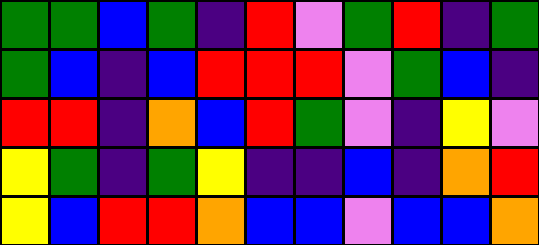[["green", "green", "blue", "green", "indigo", "red", "violet", "green", "red", "indigo", "green"], ["green", "blue", "indigo", "blue", "red", "red", "red", "violet", "green", "blue", "indigo"], ["red", "red", "indigo", "orange", "blue", "red", "green", "violet", "indigo", "yellow", "violet"], ["yellow", "green", "indigo", "green", "yellow", "indigo", "indigo", "blue", "indigo", "orange", "red"], ["yellow", "blue", "red", "red", "orange", "blue", "blue", "violet", "blue", "blue", "orange"]]